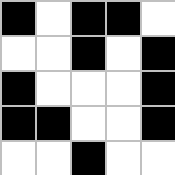[["black", "white", "black", "black", "white"], ["white", "white", "black", "white", "black"], ["black", "white", "white", "white", "black"], ["black", "black", "white", "white", "black"], ["white", "white", "black", "white", "white"]]